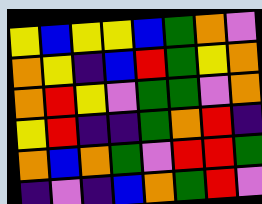[["yellow", "blue", "yellow", "yellow", "blue", "green", "orange", "violet"], ["orange", "yellow", "indigo", "blue", "red", "green", "yellow", "orange"], ["orange", "red", "yellow", "violet", "green", "green", "violet", "orange"], ["yellow", "red", "indigo", "indigo", "green", "orange", "red", "indigo"], ["orange", "blue", "orange", "green", "violet", "red", "red", "green"], ["indigo", "violet", "indigo", "blue", "orange", "green", "red", "violet"]]